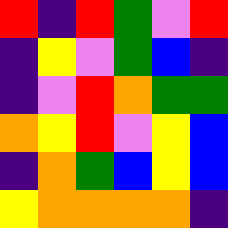[["red", "indigo", "red", "green", "violet", "red"], ["indigo", "yellow", "violet", "green", "blue", "indigo"], ["indigo", "violet", "red", "orange", "green", "green"], ["orange", "yellow", "red", "violet", "yellow", "blue"], ["indigo", "orange", "green", "blue", "yellow", "blue"], ["yellow", "orange", "orange", "orange", "orange", "indigo"]]